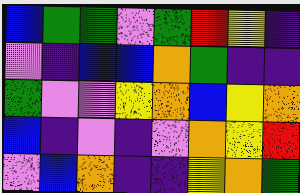[["blue", "green", "green", "violet", "green", "red", "yellow", "indigo"], ["violet", "indigo", "blue", "blue", "orange", "green", "indigo", "indigo"], ["green", "violet", "violet", "yellow", "orange", "blue", "yellow", "orange"], ["blue", "indigo", "violet", "indigo", "violet", "orange", "yellow", "red"], ["violet", "blue", "orange", "indigo", "indigo", "yellow", "orange", "green"]]